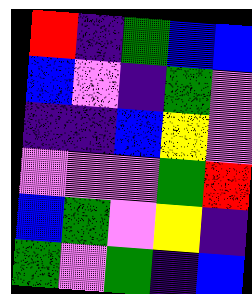[["red", "indigo", "green", "blue", "blue"], ["blue", "violet", "indigo", "green", "violet"], ["indigo", "indigo", "blue", "yellow", "violet"], ["violet", "violet", "violet", "green", "red"], ["blue", "green", "violet", "yellow", "indigo"], ["green", "violet", "green", "indigo", "blue"]]